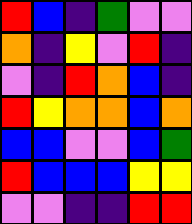[["red", "blue", "indigo", "green", "violet", "violet"], ["orange", "indigo", "yellow", "violet", "red", "indigo"], ["violet", "indigo", "red", "orange", "blue", "indigo"], ["red", "yellow", "orange", "orange", "blue", "orange"], ["blue", "blue", "violet", "violet", "blue", "green"], ["red", "blue", "blue", "blue", "yellow", "yellow"], ["violet", "violet", "indigo", "indigo", "red", "red"]]